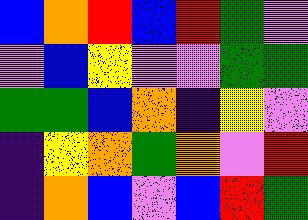[["blue", "orange", "red", "blue", "red", "green", "violet"], ["violet", "blue", "yellow", "violet", "violet", "green", "green"], ["green", "green", "blue", "orange", "indigo", "yellow", "violet"], ["indigo", "yellow", "orange", "green", "orange", "violet", "red"], ["indigo", "orange", "blue", "violet", "blue", "red", "green"]]